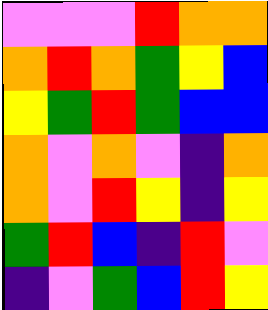[["violet", "violet", "violet", "red", "orange", "orange"], ["orange", "red", "orange", "green", "yellow", "blue"], ["yellow", "green", "red", "green", "blue", "blue"], ["orange", "violet", "orange", "violet", "indigo", "orange"], ["orange", "violet", "red", "yellow", "indigo", "yellow"], ["green", "red", "blue", "indigo", "red", "violet"], ["indigo", "violet", "green", "blue", "red", "yellow"]]